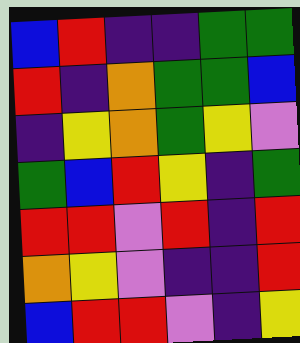[["blue", "red", "indigo", "indigo", "green", "green"], ["red", "indigo", "orange", "green", "green", "blue"], ["indigo", "yellow", "orange", "green", "yellow", "violet"], ["green", "blue", "red", "yellow", "indigo", "green"], ["red", "red", "violet", "red", "indigo", "red"], ["orange", "yellow", "violet", "indigo", "indigo", "red"], ["blue", "red", "red", "violet", "indigo", "yellow"]]